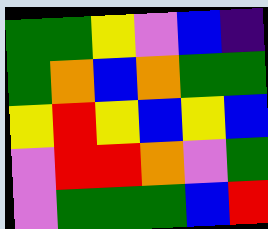[["green", "green", "yellow", "violet", "blue", "indigo"], ["green", "orange", "blue", "orange", "green", "green"], ["yellow", "red", "yellow", "blue", "yellow", "blue"], ["violet", "red", "red", "orange", "violet", "green"], ["violet", "green", "green", "green", "blue", "red"]]